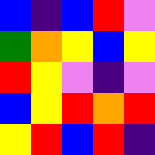[["blue", "indigo", "blue", "red", "violet"], ["green", "orange", "yellow", "blue", "yellow"], ["red", "yellow", "violet", "indigo", "violet"], ["blue", "yellow", "red", "orange", "red"], ["yellow", "red", "blue", "red", "indigo"]]